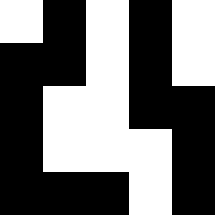[["white", "black", "white", "black", "white"], ["black", "black", "white", "black", "white"], ["black", "white", "white", "black", "black"], ["black", "white", "white", "white", "black"], ["black", "black", "black", "white", "black"]]